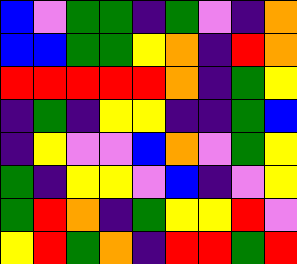[["blue", "violet", "green", "green", "indigo", "green", "violet", "indigo", "orange"], ["blue", "blue", "green", "green", "yellow", "orange", "indigo", "red", "orange"], ["red", "red", "red", "red", "red", "orange", "indigo", "green", "yellow"], ["indigo", "green", "indigo", "yellow", "yellow", "indigo", "indigo", "green", "blue"], ["indigo", "yellow", "violet", "violet", "blue", "orange", "violet", "green", "yellow"], ["green", "indigo", "yellow", "yellow", "violet", "blue", "indigo", "violet", "yellow"], ["green", "red", "orange", "indigo", "green", "yellow", "yellow", "red", "violet"], ["yellow", "red", "green", "orange", "indigo", "red", "red", "green", "red"]]